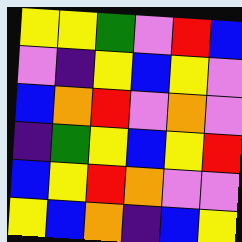[["yellow", "yellow", "green", "violet", "red", "blue"], ["violet", "indigo", "yellow", "blue", "yellow", "violet"], ["blue", "orange", "red", "violet", "orange", "violet"], ["indigo", "green", "yellow", "blue", "yellow", "red"], ["blue", "yellow", "red", "orange", "violet", "violet"], ["yellow", "blue", "orange", "indigo", "blue", "yellow"]]